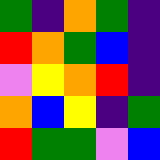[["green", "indigo", "orange", "green", "indigo"], ["red", "orange", "green", "blue", "indigo"], ["violet", "yellow", "orange", "red", "indigo"], ["orange", "blue", "yellow", "indigo", "green"], ["red", "green", "green", "violet", "blue"]]